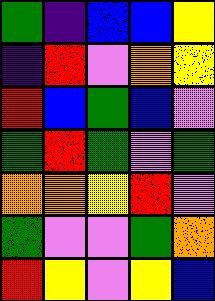[["green", "indigo", "blue", "blue", "yellow"], ["indigo", "red", "violet", "orange", "yellow"], ["red", "blue", "green", "blue", "violet"], ["green", "red", "green", "violet", "green"], ["orange", "orange", "yellow", "red", "violet"], ["green", "violet", "violet", "green", "orange"], ["red", "yellow", "violet", "yellow", "blue"]]